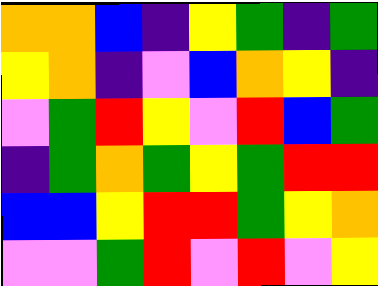[["orange", "orange", "blue", "indigo", "yellow", "green", "indigo", "green"], ["yellow", "orange", "indigo", "violet", "blue", "orange", "yellow", "indigo"], ["violet", "green", "red", "yellow", "violet", "red", "blue", "green"], ["indigo", "green", "orange", "green", "yellow", "green", "red", "red"], ["blue", "blue", "yellow", "red", "red", "green", "yellow", "orange"], ["violet", "violet", "green", "red", "violet", "red", "violet", "yellow"]]